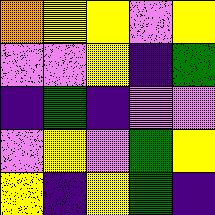[["orange", "yellow", "yellow", "violet", "yellow"], ["violet", "violet", "yellow", "indigo", "green"], ["indigo", "green", "indigo", "violet", "violet"], ["violet", "yellow", "violet", "green", "yellow"], ["yellow", "indigo", "yellow", "green", "indigo"]]